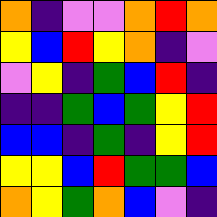[["orange", "indigo", "violet", "violet", "orange", "red", "orange"], ["yellow", "blue", "red", "yellow", "orange", "indigo", "violet"], ["violet", "yellow", "indigo", "green", "blue", "red", "indigo"], ["indigo", "indigo", "green", "blue", "green", "yellow", "red"], ["blue", "blue", "indigo", "green", "indigo", "yellow", "red"], ["yellow", "yellow", "blue", "red", "green", "green", "blue"], ["orange", "yellow", "green", "orange", "blue", "violet", "indigo"]]